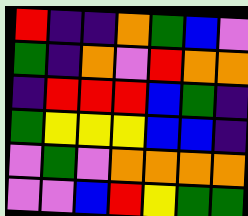[["red", "indigo", "indigo", "orange", "green", "blue", "violet"], ["green", "indigo", "orange", "violet", "red", "orange", "orange"], ["indigo", "red", "red", "red", "blue", "green", "indigo"], ["green", "yellow", "yellow", "yellow", "blue", "blue", "indigo"], ["violet", "green", "violet", "orange", "orange", "orange", "orange"], ["violet", "violet", "blue", "red", "yellow", "green", "green"]]